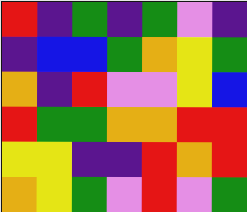[["red", "indigo", "green", "indigo", "green", "violet", "indigo"], ["indigo", "blue", "blue", "green", "orange", "yellow", "green"], ["orange", "indigo", "red", "violet", "violet", "yellow", "blue"], ["red", "green", "green", "orange", "orange", "red", "red"], ["yellow", "yellow", "indigo", "indigo", "red", "orange", "red"], ["orange", "yellow", "green", "violet", "red", "violet", "green"]]